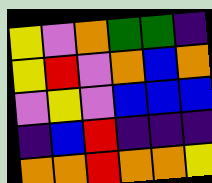[["yellow", "violet", "orange", "green", "green", "indigo"], ["yellow", "red", "violet", "orange", "blue", "orange"], ["violet", "yellow", "violet", "blue", "blue", "blue"], ["indigo", "blue", "red", "indigo", "indigo", "indigo"], ["orange", "orange", "red", "orange", "orange", "yellow"]]